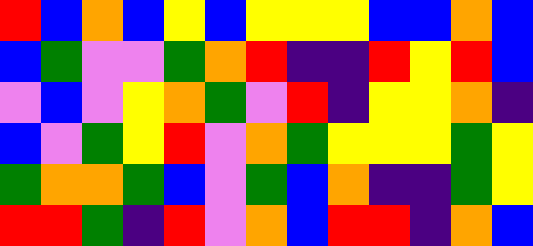[["red", "blue", "orange", "blue", "yellow", "blue", "yellow", "yellow", "yellow", "blue", "blue", "orange", "blue"], ["blue", "green", "violet", "violet", "green", "orange", "red", "indigo", "indigo", "red", "yellow", "red", "blue"], ["violet", "blue", "violet", "yellow", "orange", "green", "violet", "red", "indigo", "yellow", "yellow", "orange", "indigo"], ["blue", "violet", "green", "yellow", "red", "violet", "orange", "green", "yellow", "yellow", "yellow", "green", "yellow"], ["green", "orange", "orange", "green", "blue", "violet", "green", "blue", "orange", "indigo", "indigo", "green", "yellow"], ["red", "red", "green", "indigo", "red", "violet", "orange", "blue", "red", "red", "indigo", "orange", "blue"]]